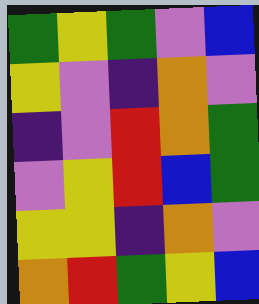[["green", "yellow", "green", "violet", "blue"], ["yellow", "violet", "indigo", "orange", "violet"], ["indigo", "violet", "red", "orange", "green"], ["violet", "yellow", "red", "blue", "green"], ["yellow", "yellow", "indigo", "orange", "violet"], ["orange", "red", "green", "yellow", "blue"]]